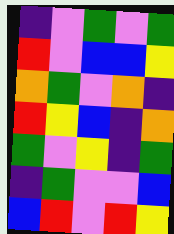[["indigo", "violet", "green", "violet", "green"], ["red", "violet", "blue", "blue", "yellow"], ["orange", "green", "violet", "orange", "indigo"], ["red", "yellow", "blue", "indigo", "orange"], ["green", "violet", "yellow", "indigo", "green"], ["indigo", "green", "violet", "violet", "blue"], ["blue", "red", "violet", "red", "yellow"]]